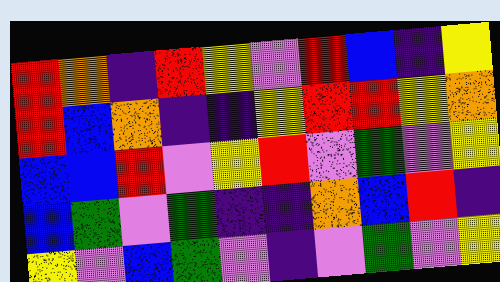[["red", "orange", "indigo", "red", "yellow", "violet", "red", "blue", "indigo", "yellow"], ["red", "blue", "orange", "indigo", "indigo", "yellow", "red", "red", "yellow", "orange"], ["blue", "blue", "red", "violet", "yellow", "red", "violet", "green", "violet", "yellow"], ["blue", "green", "violet", "green", "indigo", "indigo", "orange", "blue", "red", "indigo"], ["yellow", "violet", "blue", "green", "violet", "indigo", "violet", "green", "violet", "yellow"]]